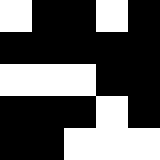[["white", "black", "black", "white", "black"], ["black", "black", "black", "black", "black"], ["white", "white", "white", "black", "black"], ["black", "black", "black", "white", "black"], ["black", "black", "white", "white", "white"]]